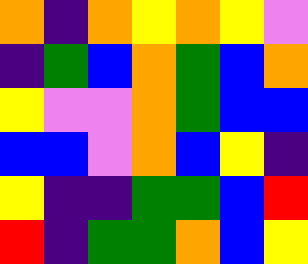[["orange", "indigo", "orange", "yellow", "orange", "yellow", "violet"], ["indigo", "green", "blue", "orange", "green", "blue", "orange"], ["yellow", "violet", "violet", "orange", "green", "blue", "blue"], ["blue", "blue", "violet", "orange", "blue", "yellow", "indigo"], ["yellow", "indigo", "indigo", "green", "green", "blue", "red"], ["red", "indigo", "green", "green", "orange", "blue", "yellow"]]